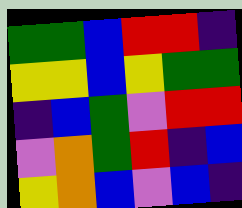[["green", "green", "blue", "red", "red", "indigo"], ["yellow", "yellow", "blue", "yellow", "green", "green"], ["indigo", "blue", "green", "violet", "red", "red"], ["violet", "orange", "green", "red", "indigo", "blue"], ["yellow", "orange", "blue", "violet", "blue", "indigo"]]